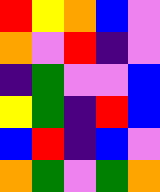[["red", "yellow", "orange", "blue", "violet"], ["orange", "violet", "red", "indigo", "violet"], ["indigo", "green", "violet", "violet", "blue"], ["yellow", "green", "indigo", "red", "blue"], ["blue", "red", "indigo", "blue", "violet"], ["orange", "green", "violet", "green", "orange"]]